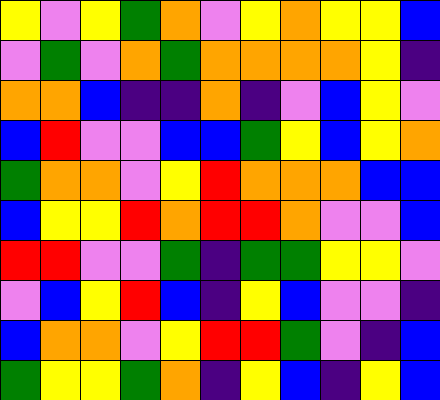[["yellow", "violet", "yellow", "green", "orange", "violet", "yellow", "orange", "yellow", "yellow", "blue"], ["violet", "green", "violet", "orange", "green", "orange", "orange", "orange", "orange", "yellow", "indigo"], ["orange", "orange", "blue", "indigo", "indigo", "orange", "indigo", "violet", "blue", "yellow", "violet"], ["blue", "red", "violet", "violet", "blue", "blue", "green", "yellow", "blue", "yellow", "orange"], ["green", "orange", "orange", "violet", "yellow", "red", "orange", "orange", "orange", "blue", "blue"], ["blue", "yellow", "yellow", "red", "orange", "red", "red", "orange", "violet", "violet", "blue"], ["red", "red", "violet", "violet", "green", "indigo", "green", "green", "yellow", "yellow", "violet"], ["violet", "blue", "yellow", "red", "blue", "indigo", "yellow", "blue", "violet", "violet", "indigo"], ["blue", "orange", "orange", "violet", "yellow", "red", "red", "green", "violet", "indigo", "blue"], ["green", "yellow", "yellow", "green", "orange", "indigo", "yellow", "blue", "indigo", "yellow", "blue"]]